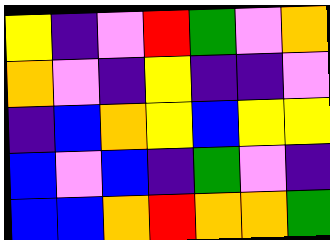[["yellow", "indigo", "violet", "red", "green", "violet", "orange"], ["orange", "violet", "indigo", "yellow", "indigo", "indigo", "violet"], ["indigo", "blue", "orange", "yellow", "blue", "yellow", "yellow"], ["blue", "violet", "blue", "indigo", "green", "violet", "indigo"], ["blue", "blue", "orange", "red", "orange", "orange", "green"]]